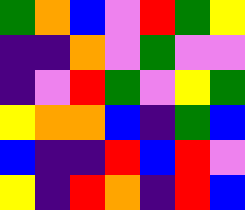[["green", "orange", "blue", "violet", "red", "green", "yellow"], ["indigo", "indigo", "orange", "violet", "green", "violet", "violet"], ["indigo", "violet", "red", "green", "violet", "yellow", "green"], ["yellow", "orange", "orange", "blue", "indigo", "green", "blue"], ["blue", "indigo", "indigo", "red", "blue", "red", "violet"], ["yellow", "indigo", "red", "orange", "indigo", "red", "blue"]]